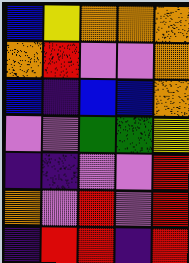[["blue", "yellow", "orange", "orange", "orange"], ["orange", "red", "violet", "violet", "orange"], ["blue", "indigo", "blue", "blue", "orange"], ["violet", "violet", "green", "green", "yellow"], ["indigo", "indigo", "violet", "violet", "red"], ["orange", "violet", "red", "violet", "red"], ["indigo", "red", "red", "indigo", "red"]]